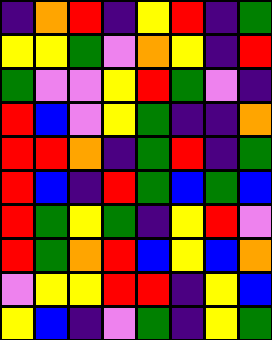[["indigo", "orange", "red", "indigo", "yellow", "red", "indigo", "green"], ["yellow", "yellow", "green", "violet", "orange", "yellow", "indigo", "red"], ["green", "violet", "violet", "yellow", "red", "green", "violet", "indigo"], ["red", "blue", "violet", "yellow", "green", "indigo", "indigo", "orange"], ["red", "red", "orange", "indigo", "green", "red", "indigo", "green"], ["red", "blue", "indigo", "red", "green", "blue", "green", "blue"], ["red", "green", "yellow", "green", "indigo", "yellow", "red", "violet"], ["red", "green", "orange", "red", "blue", "yellow", "blue", "orange"], ["violet", "yellow", "yellow", "red", "red", "indigo", "yellow", "blue"], ["yellow", "blue", "indigo", "violet", "green", "indigo", "yellow", "green"]]